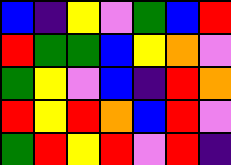[["blue", "indigo", "yellow", "violet", "green", "blue", "red"], ["red", "green", "green", "blue", "yellow", "orange", "violet"], ["green", "yellow", "violet", "blue", "indigo", "red", "orange"], ["red", "yellow", "red", "orange", "blue", "red", "violet"], ["green", "red", "yellow", "red", "violet", "red", "indigo"]]